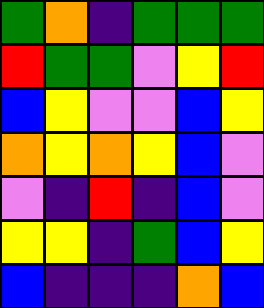[["green", "orange", "indigo", "green", "green", "green"], ["red", "green", "green", "violet", "yellow", "red"], ["blue", "yellow", "violet", "violet", "blue", "yellow"], ["orange", "yellow", "orange", "yellow", "blue", "violet"], ["violet", "indigo", "red", "indigo", "blue", "violet"], ["yellow", "yellow", "indigo", "green", "blue", "yellow"], ["blue", "indigo", "indigo", "indigo", "orange", "blue"]]